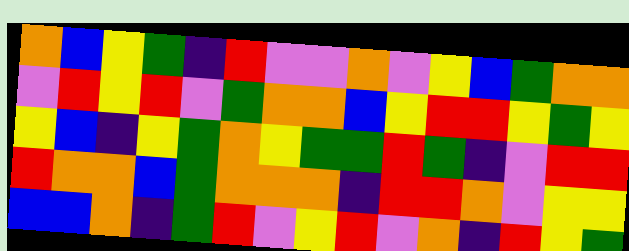[["orange", "blue", "yellow", "green", "indigo", "red", "violet", "violet", "orange", "violet", "yellow", "blue", "green", "orange", "orange"], ["violet", "red", "yellow", "red", "violet", "green", "orange", "orange", "blue", "yellow", "red", "red", "yellow", "green", "yellow"], ["yellow", "blue", "indigo", "yellow", "green", "orange", "yellow", "green", "green", "red", "green", "indigo", "violet", "red", "red"], ["red", "orange", "orange", "blue", "green", "orange", "orange", "orange", "indigo", "red", "red", "orange", "violet", "yellow", "yellow"], ["blue", "blue", "orange", "indigo", "green", "red", "violet", "yellow", "red", "violet", "orange", "indigo", "red", "yellow", "green"]]